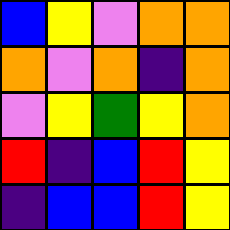[["blue", "yellow", "violet", "orange", "orange"], ["orange", "violet", "orange", "indigo", "orange"], ["violet", "yellow", "green", "yellow", "orange"], ["red", "indigo", "blue", "red", "yellow"], ["indigo", "blue", "blue", "red", "yellow"]]